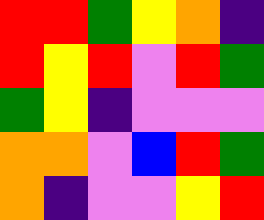[["red", "red", "green", "yellow", "orange", "indigo"], ["red", "yellow", "red", "violet", "red", "green"], ["green", "yellow", "indigo", "violet", "violet", "violet"], ["orange", "orange", "violet", "blue", "red", "green"], ["orange", "indigo", "violet", "violet", "yellow", "red"]]